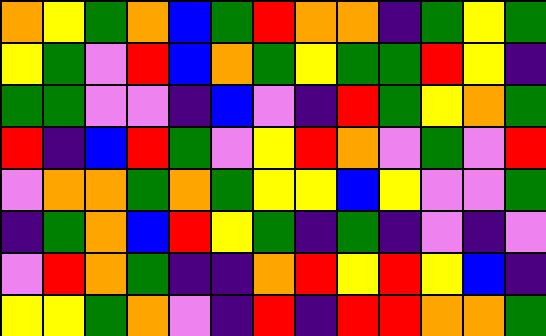[["orange", "yellow", "green", "orange", "blue", "green", "red", "orange", "orange", "indigo", "green", "yellow", "green"], ["yellow", "green", "violet", "red", "blue", "orange", "green", "yellow", "green", "green", "red", "yellow", "indigo"], ["green", "green", "violet", "violet", "indigo", "blue", "violet", "indigo", "red", "green", "yellow", "orange", "green"], ["red", "indigo", "blue", "red", "green", "violet", "yellow", "red", "orange", "violet", "green", "violet", "red"], ["violet", "orange", "orange", "green", "orange", "green", "yellow", "yellow", "blue", "yellow", "violet", "violet", "green"], ["indigo", "green", "orange", "blue", "red", "yellow", "green", "indigo", "green", "indigo", "violet", "indigo", "violet"], ["violet", "red", "orange", "green", "indigo", "indigo", "orange", "red", "yellow", "red", "yellow", "blue", "indigo"], ["yellow", "yellow", "green", "orange", "violet", "indigo", "red", "indigo", "red", "red", "orange", "orange", "green"]]